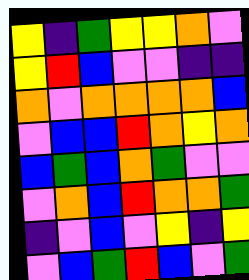[["yellow", "indigo", "green", "yellow", "yellow", "orange", "violet"], ["yellow", "red", "blue", "violet", "violet", "indigo", "indigo"], ["orange", "violet", "orange", "orange", "orange", "orange", "blue"], ["violet", "blue", "blue", "red", "orange", "yellow", "orange"], ["blue", "green", "blue", "orange", "green", "violet", "violet"], ["violet", "orange", "blue", "red", "orange", "orange", "green"], ["indigo", "violet", "blue", "violet", "yellow", "indigo", "yellow"], ["violet", "blue", "green", "red", "blue", "violet", "green"]]